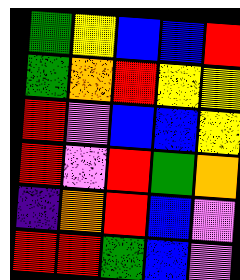[["green", "yellow", "blue", "blue", "red"], ["green", "orange", "red", "yellow", "yellow"], ["red", "violet", "blue", "blue", "yellow"], ["red", "violet", "red", "green", "orange"], ["indigo", "orange", "red", "blue", "violet"], ["red", "red", "green", "blue", "violet"]]